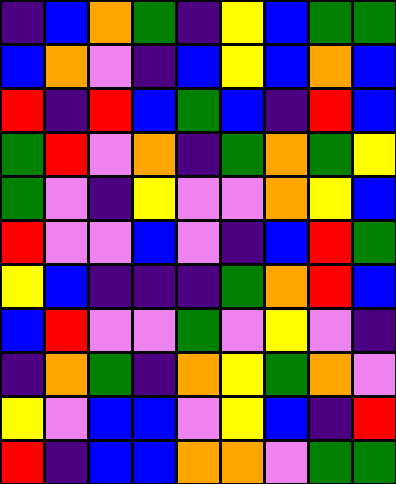[["indigo", "blue", "orange", "green", "indigo", "yellow", "blue", "green", "green"], ["blue", "orange", "violet", "indigo", "blue", "yellow", "blue", "orange", "blue"], ["red", "indigo", "red", "blue", "green", "blue", "indigo", "red", "blue"], ["green", "red", "violet", "orange", "indigo", "green", "orange", "green", "yellow"], ["green", "violet", "indigo", "yellow", "violet", "violet", "orange", "yellow", "blue"], ["red", "violet", "violet", "blue", "violet", "indigo", "blue", "red", "green"], ["yellow", "blue", "indigo", "indigo", "indigo", "green", "orange", "red", "blue"], ["blue", "red", "violet", "violet", "green", "violet", "yellow", "violet", "indigo"], ["indigo", "orange", "green", "indigo", "orange", "yellow", "green", "orange", "violet"], ["yellow", "violet", "blue", "blue", "violet", "yellow", "blue", "indigo", "red"], ["red", "indigo", "blue", "blue", "orange", "orange", "violet", "green", "green"]]